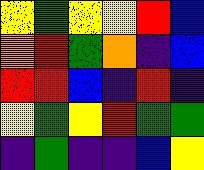[["yellow", "green", "yellow", "yellow", "red", "blue"], ["orange", "red", "green", "orange", "indigo", "blue"], ["red", "red", "blue", "indigo", "red", "indigo"], ["yellow", "green", "yellow", "red", "green", "green"], ["indigo", "green", "indigo", "indigo", "blue", "yellow"]]